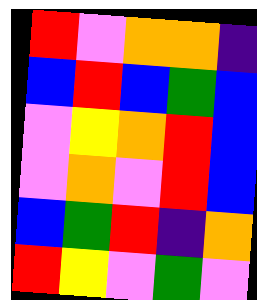[["red", "violet", "orange", "orange", "indigo"], ["blue", "red", "blue", "green", "blue"], ["violet", "yellow", "orange", "red", "blue"], ["violet", "orange", "violet", "red", "blue"], ["blue", "green", "red", "indigo", "orange"], ["red", "yellow", "violet", "green", "violet"]]